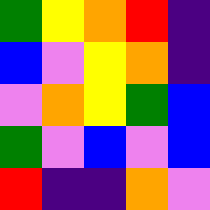[["green", "yellow", "orange", "red", "indigo"], ["blue", "violet", "yellow", "orange", "indigo"], ["violet", "orange", "yellow", "green", "blue"], ["green", "violet", "blue", "violet", "blue"], ["red", "indigo", "indigo", "orange", "violet"]]